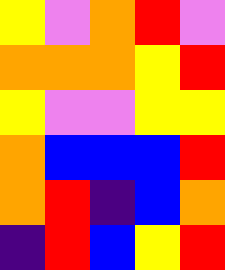[["yellow", "violet", "orange", "red", "violet"], ["orange", "orange", "orange", "yellow", "red"], ["yellow", "violet", "violet", "yellow", "yellow"], ["orange", "blue", "blue", "blue", "red"], ["orange", "red", "indigo", "blue", "orange"], ["indigo", "red", "blue", "yellow", "red"]]